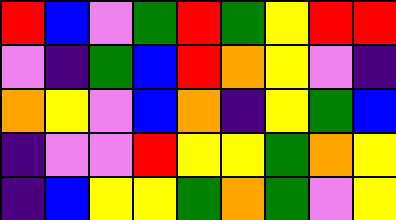[["red", "blue", "violet", "green", "red", "green", "yellow", "red", "red"], ["violet", "indigo", "green", "blue", "red", "orange", "yellow", "violet", "indigo"], ["orange", "yellow", "violet", "blue", "orange", "indigo", "yellow", "green", "blue"], ["indigo", "violet", "violet", "red", "yellow", "yellow", "green", "orange", "yellow"], ["indigo", "blue", "yellow", "yellow", "green", "orange", "green", "violet", "yellow"]]